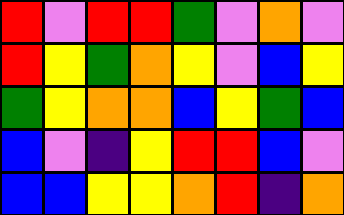[["red", "violet", "red", "red", "green", "violet", "orange", "violet"], ["red", "yellow", "green", "orange", "yellow", "violet", "blue", "yellow"], ["green", "yellow", "orange", "orange", "blue", "yellow", "green", "blue"], ["blue", "violet", "indigo", "yellow", "red", "red", "blue", "violet"], ["blue", "blue", "yellow", "yellow", "orange", "red", "indigo", "orange"]]